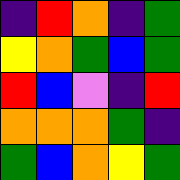[["indigo", "red", "orange", "indigo", "green"], ["yellow", "orange", "green", "blue", "green"], ["red", "blue", "violet", "indigo", "red"], ["orange", "orange", "orange", "green", "indigo"], ["green", "blue", "orange", "yellow", "green"]]